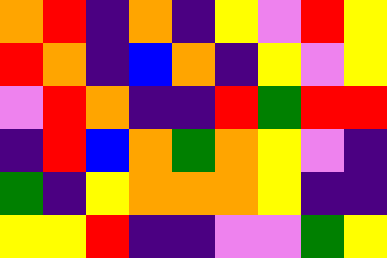[["orange", "red", "indigo", "orange", "indigo", "yellow", "violet", "red", "yellow"], ["red", "orange", "indigo", "blue", "orange", "indigo", "yellow", "violet", "yellow"], ["violet", "red", "orange", "indigo", "indigo", "red", "green", "red", "red"], ["indigo", "red", "blue", "orange", "green", "orange", "yellow", "violet", "indigo"], ["green", "indigo", "yellow", "orange", "orange", "orange", "yellow", "indigo", "indigo"], ["yellow", "yellow", "red", "indigo", "indigo", "violet", "violet", "green", "yellow"]]